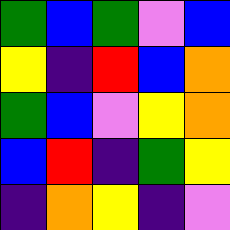[["green", "blue", "green", "violet", "blue"], ["yellow", "indigo", "red", "blue", "orange"], ["green", "blue", "violet", "yellow", "orange"], ["blue", "red", "indigo", "green", "yellow"], ["indigo", "orange", "yellow", "indigo", "violet"]]